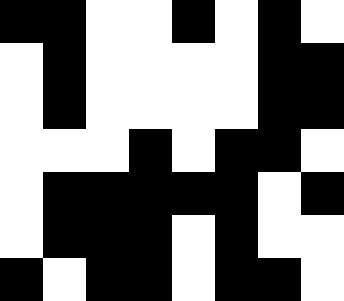[["black", "black", "white", "white", "black", "white", "black", "white"], ["white", "black", "white", "white", "white", "white", "black", "black"], ["white", "black", "white", "white", "white", "white", "black", "black"], ["white", "white", "white", "black", "white", "black", "black", "white"], ["white", "black", "black", "black", "black", "black", "white", "black"], ["white", "black", "black", "black", "white", "black", "white", "white"], ["black", "white", "black", "black", "white", "black", "black", "white"]]